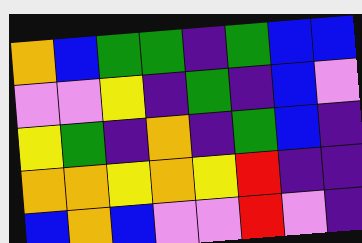[["orange", "blue", "green", "green", "indigo", "green", "blue", "blue"], ["violet", "violet", "yellow", "indigo", "green", "indigo", "blue", "violet"], ["yellow", "green", "indigo", "orange", "indigo", "green", "blue", "indigo"], ["orange", "orange", "yellow", "orange", "yellow", "red", "indigo", "indigo"], ["blue", "orange", "blue", "violet", "violet", "red", "violet", "indigo"]]